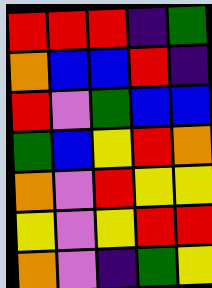[["red", "red", "red", "indigo", "green"], ["orange", "blue", "blue", "red", "indigo"], ["red", "violet", "green", "blue", "blue"], ["green", "blue", "yellow", "red", "orange"], ["orange", "violet", "red", "yellow", "yellow"], ["yellow", "violet", "yellow", "red", "red"], ["orange", "violet", "indigo", "green", "yellow"]]